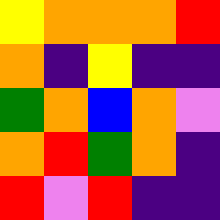[["yellow", "orange", "orange", "orange", "red"], ["orange", "indigo", "yellow", "indigo", "indigo"], ["green", "orange", "blue", "orange", "violet"], ["orange", "red", "green", "orange", "indigo"], ["red", "violet", "red", "indigo", "indigo"]]